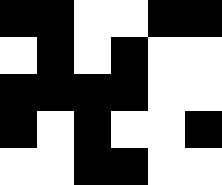[["black", "black", "white", "white", "black", "black"], ["white", "black", "white", "black", "white", "white"], ["black", "black", "black", "black", "white", "white"], ["black", "white", "black", "white", "white", "black"], ["white", "white", "black", "black", "white", "white"]]